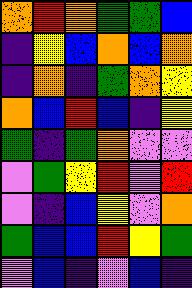[["orange", "red", "orange", "green", "green", "blue"], ["indigo", "yellow", "blue", "orange", "blue", "orange"], ["indigo", "orange", "indigo", "green", "orange", "yellow"], ["orange", "blue", "red", "blue", "indigo", "yellow"], ["green", "indigo", "green", "orange", "violet", "violet"], ["violet", "green", "yellow", "red", "violet", "red"], ["violet", "indigo", "blue", "yellow", "violet", "orange"], ["green", "blue", "blue", "red", "yellow", "green"], ["violet", "blue", "indigo", "violet", "blue", "indigo"]]